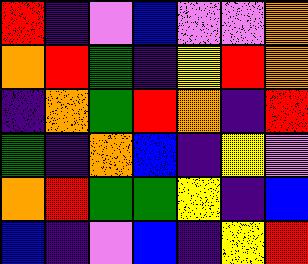[["red", "indigo", "violet", "blue", "violet", "violet", "orange"], ["orange", "red", "green", "indigo", "yellow", "red", "orange"], ["indigo", "orange", "green", "red", "orange", "indigo", "red"], ["green", "indigo", "orange", "blue", "indigo", "yellow", "violet"], ["orange", "red", "green", "green", "yellow", "indigo", "blue"], ["blue", "indigo", "violet", "blue", "indigo", "yellow", "red"]]